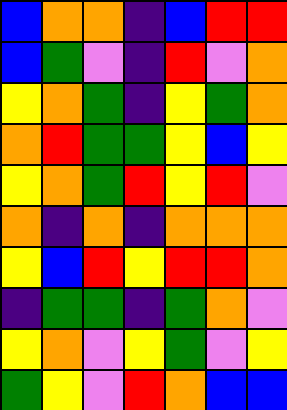[["blue", "orange", "orange", "indigo", "blue", "red", "red"], ["blue", "green", "violet", "indigo", "red", "violet", "orange"], ["yellow", "orange", "green", "indigo", "yellow", "green", "orange"], ["orange", "red", "green", "green", "yellow", "blue", "yellow"], ["yellow", "orange", "green", "red", "yellow", "red", "violet"], ["orange", "indigo", "orange", "indigo", "orange", "orange", "orange"], ["yellow", "blue", "red", "yellow", "red", "red", "orange"], ["indigo", "green", "green", "indigo", "green", "orange", "violet"], ["yellow", "orange", "violet", "yellow", "green", "violet", "yellow"], ["green", "yellow", "violet", "red", "orange", "blue", "blue"]]